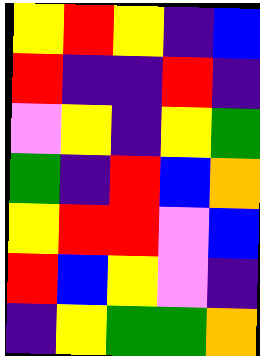[["yellow", "red", "yellow", "indigo", "blue"], ["red", "indigo", "indigo", "red", "indigo"], ["violet", "yellow", "indigo", "yellow", "green"], ["green", "indigo", "red", "blue", "orange"], ["yellow", "red", "red", "violet", "blue"], ["red", "blue", "yellow", "violet", "indigo"], ["indigo", "yellow", "green", "green", "orange"]]